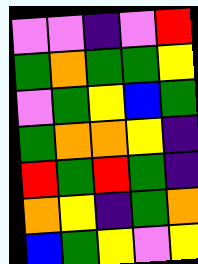[["violet", "violet", "indigo", "violet", "red"], ["green", "orange", "green", "green", "yellow"], ["violet", "green", "yellow", "blue", "green"], ["green", "orange", "orange", "yellow", "indigo"], ["red", "green", "red", "green", "indigo"], ["orange", "yellow", "indigo", "green", "orange"], ["blue", "green", "yellow", "violet", "yellow"]]